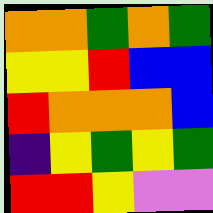[["orange", "orange", "green", "orange", "green"], ["yellow", "yellow", "red", "blue", "blue"], ["red", "orange", "orange", "orange", "blue"], ["indigo", "yellow", "green", "yellow", "green"], ["red", "red", "yellow", "violet", "violet"]]